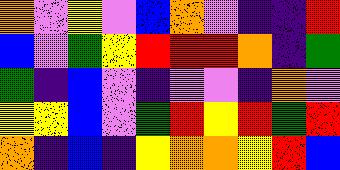[["orange", "violet", "yellow", "violet", "blue", "orange", "violet", "indigo", "indigo", "red"], ["blue", "violet", "green", "yellow", "red", "red", "red", "orange", "indigo", "green"], ["green", "indigo", "blue", "violet", "indigo", "violet", "violet", "indigo", "orange", "violet"], ["yellow", "yellow", "blue", "violet", "green", "red", "yellow", "red", "green", "red"], ["orange", "indigo", "blue", "indigo", "yellow", "orange", "orange", "yellow", "red", "blue"]]